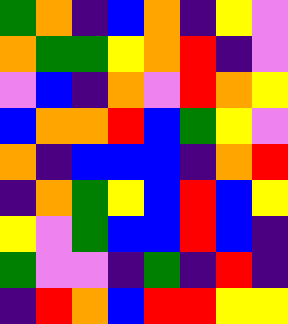[["green", "orange", "indigo", "blue", "orange", "indigo", "yellow", "violet"], ["orange", "green", "green", "yellow", "orange", "red", "indigo", "violet"], ["violet", "blue", "indigo", "orange", "violet", "red", "orange", "yellow"], ["blue", "orange", "orange", "red", "blue", "green", "yellow", "violet"], ["orange", "indigo", "blue", "blue", "blue", "indigo", "orange", "red"], ["indigo", "orange", "green", "yellow", "blue", "red", "blue", "yellow"], ["yellow", "violet", "green", "blue", "blue", "red", "blue", "indigo"], ["green", "violet", "violet", "indigo", "green", "indigo", "red", "indigo"], ["indigo", "red", "orange", "blue", "red", "red", "yellow", "yellow"]]